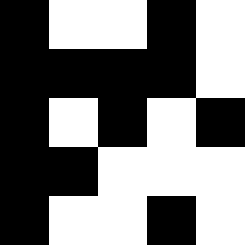[["black", "white", "white", "black", "white"], ["black", "black", "black", "black", "white"], ["black", "white", "black", "white", "black"], ["black", "black", "white", "white", "white"], ["black", "white", "white", "black", "white"]]